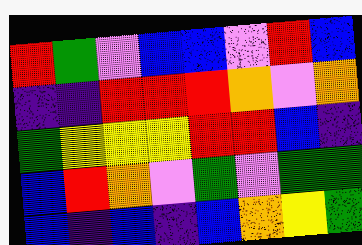[["red", "green", "violet", "blue", "blue", "violet", "red", "blue"], ["indigo", "indigo", "red", "red", "red", "orange", "violet", "orange"], ["green", "yellow", "yellow", "yellow", "red", "red", "blue", "indigo"], ["blue", "red", "orange", "violet", "green", "violet", "green", "green"], ["blue", "indigo", "blue", "indigo", "blue", "orange", "yellow", "green"]]